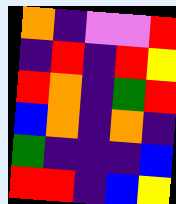[["orange", "indigo", "violet", "violet", "red"], ["indigo", "red", "indigo", "red", "yellow"], ["red", "orange", "indigo", "green", "red"], ["blue", "orange", "indigo", "orange", "indigo"], ["green", "indigo", "indigo", "indigo", "blue"], ["red", "red", "indigo", "blue", "yellow"]]